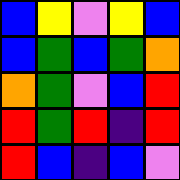[["blue", "yellow", "violet", "yellow", "blue"], ["blue", "green", "blue", "green", "orange"], ["orange", "green", "violet", "blue", "red"], ["red", "green", "red", "indigo", "red"], ["red", "blue", "indigo", "blue", "violet"]]